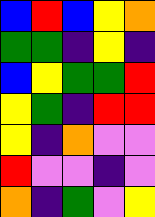[["blue", "red", "blue", "yellow", "orange"], ["green", "green", "indigo", "yellow", "indigo"], ["blue", "yellow", "green", "green", "red"], ["yellow", "green", "indigo", "red", "red"], ["yellow", "indigo", "orange", "violet", "violet"], ["red", "violet", "violet", "indigo", "violet"], ["orange", "indigo", "green", "violet", "yellow"]]